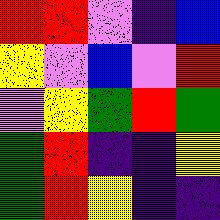[["red", "red", "violet", "indigo", "blue"], ["yellow", "violet", "blue", "violet", "red"], ["violet", "yellow", "green", "red", "green"], ["green", "red", "indigo", "indigo", "yellow"], ["green", "red", "yellow", "indigo", "indigo"]]